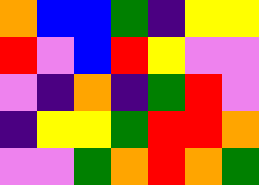[["orange", "blue", "blue", "green", "indigo", "yellow", "yellow"], ["red", "violet", "blue", "red", "yellow", "violet", "violet"], ["violet", "indigo", "orange", "indigo", "green", "red", "violet"], ["indigo", "yellow", "yellow", "green", "red", "red", "orange"], ["violet", "violet", "green", "orange", "red", "orange", "green"]]